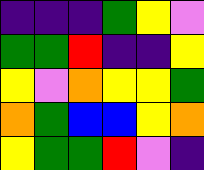[["indigo", "indigo", "indigo", "green", "yellow", "violet"], ["green", "green", "red", "indigo", "indigo", "yellow"], ["yellow", "violet", "orange", "yellow", "yellow", "green"], ["orange", "green", "blue", "blue", "yellow", "orange"], ["yellow", "green", "green", "red", "violet", "indigo"]]